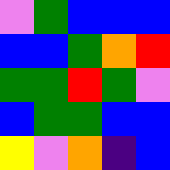[["violet", "green", "blue", "blue", "blue"], ["blue", "blue", "green", "orange", "red"], ["green", "green", "red", "green", "violet"], ["blue", "green", "green", "blue", "blue"], ["yellow", "violet", "orange", "indigo", "blue"]]